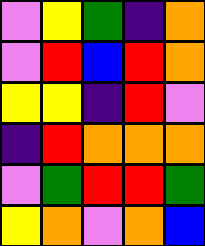[["violet", "yellow", "green", "indigo", "orange"], ["violet", "red", "blue", "red", "orange"], ["yellow", "yellow", "indigo", "red", "violet"], ["indigo", "red", "orange", "orange", "orange"], ["violet", "green", "red", "red", "green"], ["yellow", "orange", "violet", "orange", "blue"]]